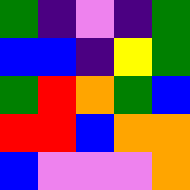[["green", "indigo", "violet", "indigo", "green"], ["blue", "blue", "indigo", "yellow", "green"], ["green", "red", "orange", "green", "blue"], ["red", "red", "blue", "orange", "orange"], ["blue", "violet", "violet", "violet", "orange"]]